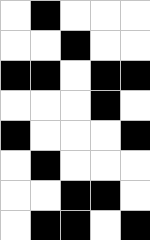[["white", "black", "white", "white", "white"], ["white", "white", "black", "white", "white"], ["black", "black", "white", "black", "black"], ["white", "white", "white", "black", "white"], ["black", "white", "white", "white", "black"], ["white", "black", "white", "white", "white"], ["white", "white", "black", "black", "white"], ["white", "black", "black", "white", "black"]]